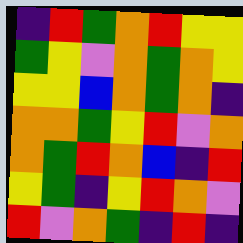[["indigo", "red", "green", "orange", "red", "yellow", "yellow"], ["green", "yellow", "violet", "orange", "green", "orange", "yellow"], ["yellow", "yellow", "blue", "orange", "green", "orange", "indigo"], ["orange", "orange", "green", "yellow", "red", "violet", "orange"], ["orange", "green", "red", "orange", "blue", "indigo", "red"], ["yellow", "green", "indigo", "yellow", "red", "orange", "violet"], ["red", "violet", "orange", "green", "indigo", "red", "indigo"]]